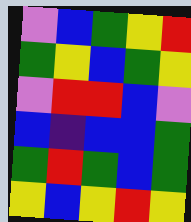[["violet", "blue", "green", "yellow", "red"], ["green", "yellow", "blue", "green", "yellow"], ["violet", "red", "red", "blue", "violet"], ["blue", "indigo", "blue", "blue", "green"], ["green", "red", "green", "blue", "green"], ["yellow", "blue", "yellow", "red", "yellow"]]